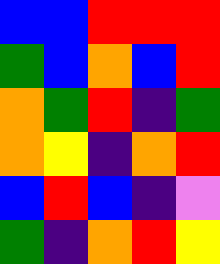[["blue", "blue", "red", "red", "red"], ["green", "blue", "orange", "blue", "red"], ["orange", "green", "red", "indigo", "green"], ["orange", "yellow", "indigo", "orange", "red"], ["blue", "red", "blue", "indigo", "violet"], ["green", "indigo", "orange", "red", "yellow"]]